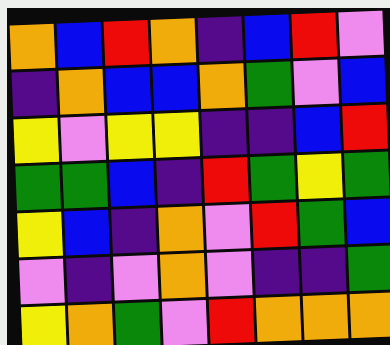[["orange", "blue", "red", "orange", "indigo", "blue", "red", "violet"], ["indigo", "orange", "blue", "blue", "orange", "green", "violet", "blue"], ["yellow", "violet", "yellow", "yellow", "indigo", "indigo", "blue", "red"], ["green", "green", "blue", "indigo", "red", "green", "yellow", "green"], ["yellow", "blue", "indigo", "orange", "violet", "red", "green", "blue"], ["violet", "indigo", "violet", "orange", "violet", "indigo", "indigo", "green"], ["yellow", "orange", "green", "violet", "red", "orange", "orange", "orange"]]